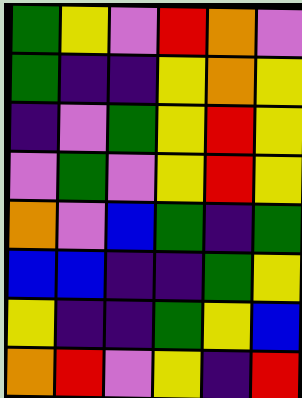[["green", "yellow", "violet", "red", "orange", "violet"], ["green", "indigo", "indigo", "yellow", "orange", "yellow"], ["indigo", "violet", "green", "yellow", "red", "yellow"], ["violet", "green", "violet", "yellow", "red", "yellow"], ["orange", "violet", "blue", "green", "indigo", "green"], ["blue", "blue", "indigo", "indigo", "green", "yellow"], ["yellow", "indigo", "indigo", "green", "yellow", "blue"], ["orange", "red", "violet", "yellow", "indigo", "red"]]